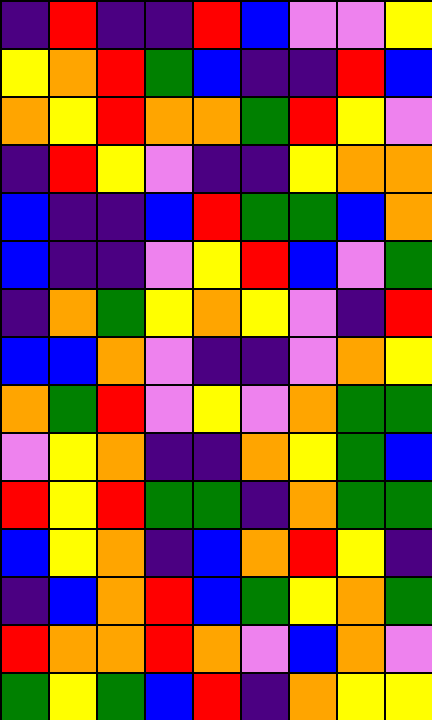[["indigo", "red", "indigo", "indigo", "red", "blue", "violet", "violet", "yellow"], ["yellow", "orange", "red", "green", "blue", "indigo", "indigo", "red", "blue"], ["orange", "yellow", "red", "orange", "orange", "green", "red", "yellow", "violet"], ["indigo", "red", "yellow", "violet", "indigo", "indigo", "yellow", "orange", "orange"], ["blue", "indigo", "indigo", "blue", "red", "green", "green", "blue", "orange"], ["blue", "indigo", "indigo", "violet", "yellow", "red", "blue", "violet", "green"], ["indigo", "orange", "green", "yellow", "orange", "yellow", "violet", "indigo", "red"], ["blue", "blue", "orange", "violet", "indigo", "indigo", "violet", "orange", "yellow"], ["orange", "green", "red", "violet", "yellow", "violet", "orange", "green", "green"], ["violet", "yellow", "orange", "indigo", "indigo", "orange", "yellow", "green", "blue"], ["red", "yellow", "red", "green", "green", "indigo", "orange", "green", "green"], ["blue", "yellow", "orange", "indigo", "blue", "orange", "red", "yellow", "indigo"], ["indigo", "blue", "orange", "red", "blue", "green", "yellow", "orange", "green"], ["red", "orange", "orange", "red", "orange", "violet", "blue", "orange", "violet"], ["green", "yellow", "green", "blue", "red", "indigo", "orange", "yellow", "yellow"]]